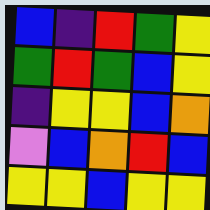[["blue", "indigo", "red", "green", "yellow"], ["green", "red", "green", "blue", "yellow"], ["indigo", "yellow", "yellow", "blue", "orange"], ["violet", "blue", "orange", "red", "blue"], ["yellow", "yellow", "blue", "yellow", "yellow"]]